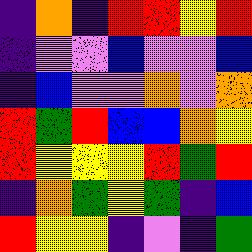[["indigo", "orange", "indigo", "red", "red", "yellow", "red"], ["indigo", "violet", "violet", "blue", "violet", "violet", "blue"], ["indigo", "blue", "violet", "violet", "orange", "violet", "orange"], ["red", "green", "red", "blue", "blue", "orange", "yellow"], ["red", "yellow", "yellow", "yellow", "red", "green", "red"], ["indigo", "orange", "green", "yellow", "green", "indigo", "blue"], ["red", "yellow", "yellow", "indigo", "violet", "indigo", "green"]]